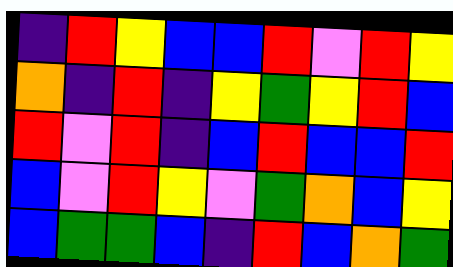[["indigo", "red", "yellow", "blue", "blue", "red", "violet", "red", "yellow"], ["orange", "indigo", "red", "indigo", "yellow", "green", "yellow", "red", "blue"], ["red", "violet", "red", "indigo", "blue", "red", "blue", "blue", "red"], ["blue", "violet", "red", "yellow", "violet", "green", "orange", "blue", "yellow"], ["blue", "green", "green", "blue", "indigo", "red", "blue", "orange", "green"]]